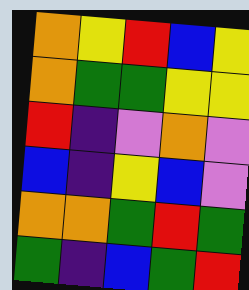[["orange", "yellow", "red", "blue", "yellow"], ["orange", "green", "green", "yellow", "yellow"], ["red", "indigo", "violet", "orange", "violet"], ["blue", "indigo", "yellow", "blue", "violet"], ["orange", "orange", "green", "red", "green"], ["green", "indigo", "blue", "green", "red"]]